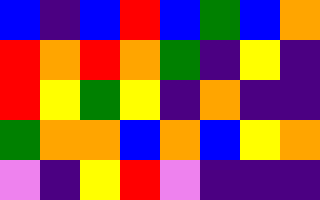[["blue", "indigo", "blue", "red", "blue", "green", "blue", "orange"], ["red", "orange", "red", "orange", "green", "indigo", "yellow", "indigo"], ["red", "yellow", "green", "yellow", "indigo", "orange", "indigo", "indigo"], ["green", "orange", "orange", "blue", "orange", "blue", "yellow", "orange"], ["violet", "indigo", "yellow", "red", "violet", "indigo", "indigo", "indigo"]]